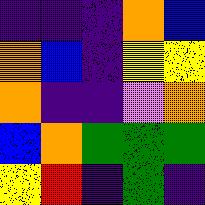[["indigo", "indigo", "indigo", "orange", "blue"], ["orange", "blue", "indigo", "yellow", "yellow"], ["orange", "indigo", "indigo", "violet", "orange"], ["blue", "orange", "green", "green", "green"], ["yellow", "red", "indigo", "green", "indigo"]]